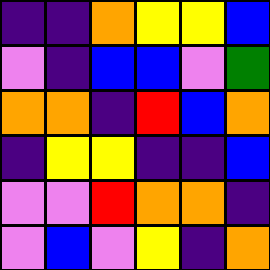[["indigo", "indigo", "orange", "yellow", "yellow", "blue"], ["violet", "indigo", "blue", "blue", "violet", "green"], ["orange", "orange", "indigo", "red", "blue", "orange"], ["indigo", "yellow", "yellow", "indigo", "indigo", "blue"], ["violet", "violet", "red", "orange", "orange", "indigo"], ["violet", "blue", "violet", "yellow", "indigo", "orange"]]